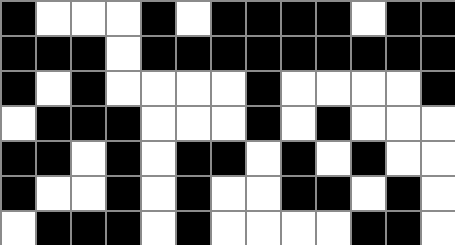[["black", "white", "white", "white", "black", "white", "black", "black", "black", "black", "white", "black", "black"], ["black", "black", "black", "white", "black", "black", "black", "black", "black", "black", "black", "black", "black"], ["black", "white", "black", "white", "white", "white", "white", "black", "white", "white", "white", "white", "black"], ["white", "black", "black", "black", "white", "white", "white", "black", "white", "black", "white", "white", "white"], ["black", "black", "white", "black", "white", "black", "black", "white", "black", "white", "black", "white", "white"], ["black", "white", "white", "black", "white", "black", "white", "white", "black", "black", "white", "black", "white"], ["white", "black", "black", "black", "white", "black", "white", "white", "white", "white", "black", "black", "white"]]